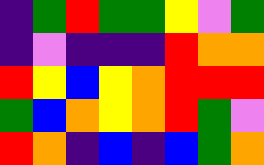[["indigo", "green", "red", "green", "green", "yellow", "violet", "green"], ["indigo", "violet", "indigo", "indigo", "indigo", "red", "orange", "orange"], ["red", "yellow", "blue", "yellow", "orange", "red", "red", "red"], ["green", "blue", "orange", "yellow", "orange", "red", "green", "violet"], ["red", "orange", "indigo", "blue", "indigo", "blue", "green", "orange"]]